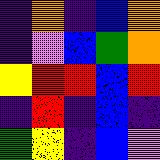[["indigo", "orange", "indigo", "blue", "orange"], ["indigo", "violet", "blue", "green", "orange"], ["yellow", "red", "red", "blue", "red"], ["indigo", "red", "indigo", "blue", "indigo"], ["green", "yellow", "indigo", "blue", "violet"]]